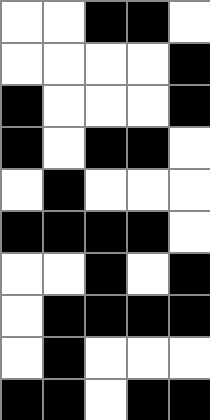[["white", "white", "black", "black", "white"], ["white", "white", "white", "white", "black"], ["black", "white", "white", "white", "black"], ["black", "white", "black", "black", "white"], ["white", "black", "white", "white", "white"], ["black", "black", "black", "black", "white"], ["white", "white", "black", "white", "black"], ["white", "black", "black", "black", "black"], ["white", "black", "white", "white", "white"], ["black", "black", "white", "black", "black"]]